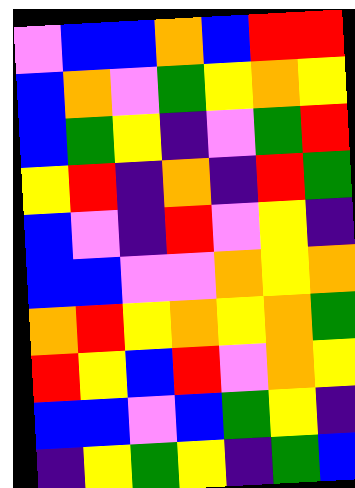[["violet", "blue", "blue", "orange", "blue", "red", "red"], ["blue", "orange", "violet", "green", "yellow", "orange", "yellow"], ["blue", "green", "yellow", "indigo", "violet", "green", "red"], ["yellow", "red", "indigo", "orange", "indigo", "red", "green"], ["blue", "violet", "indigo", "red", "violet", "yellow", "indigo"], ["blue", "blue", "violet", "violet", "orange", "yellow", "orange"], ["orange", "red", "yellow", "orange", "yellow", "orange", "green"], ["red", "yellow", "blue", "red", "violet", "orange", "yellow"], ["blue", "blue", "violet", "blue", "green", "yellow", "indigo"], ["indigo", "yellow", "green", "yellow", "indigo", "green", "blue"]]